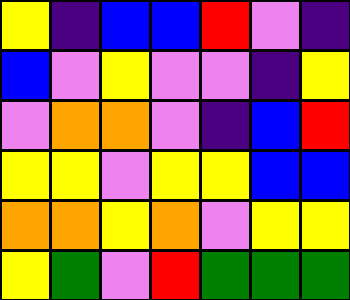[["yellow", "indigo", "blue", "blue", "red", "violet", "indigo"], ["blue", "violet", "yellow", "violet", "violet", "indigo", "yellow"], ["violet", "orange", "orange", "violet", "indigo", "blue", "red"], ["yellow", "yellow", "violet", "yellow", "yellow", "blue", "blue"], ["orange", "orange", "yellow", "orange", "violet", "yellow", "yellow"], ["yellow", "green", "violet", "red", "green", "green", "green"]]